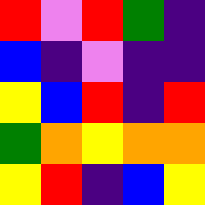[["red", "violet", "red", "green", "indigo"], ["blue", "indigo", "violet", "indigo", "indigo"], ["yellow", "blue", "red", "indigo", "red"], ["green", "orange", "yellow", "orange", "orange"], ["yellow", "red", "indigo", "blue", "yellow"]]